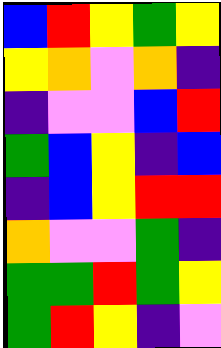[["blue", "red", "yellow", "green", "yellow"], ["yellow", "orange", "violet", "orange", "indigo"], ["indigo", "violet", "violet", "blue", "red"], ["green", "blue", "yellow", "indigo", "blue"], ["indigo", "blue", "yellow", "red", "red"], ["orange", "violet", "violet", "green", "indigo"], ["green", "green", "red", "green", "yellow"], ["green", "red", "yellow", "indigo", "violet"]]